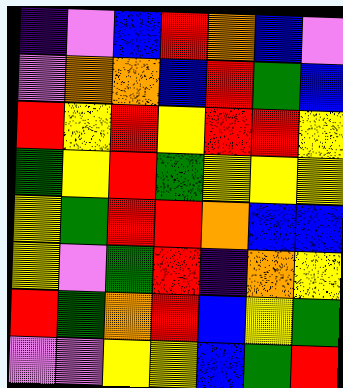[["indigo", "violet", "blue", "red", "orange", "blue", "violet"], ["violet", "orange", "orange", "blue", "red", "green", "blue"], ["red", "yellow", "red", "yellow", "red", "red", "yellow"], ["green", "yellow", "red", "green", "yellow", "yellow", "yellow"], ["yellow", "green", "red", "red", "orange", "blue", "blue"], ["yellow", "violet", "green", "red", "indigo", "orange", "yellow"], ["red", "green", "orange", "red", "blue", "yellow", "green"], ["violet", "violet", "yellow", "yellow", "blue", "green", "red"]]